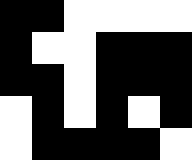[["black", "black", "white", "white", "white", "white"], ["black", "white", "white", "black", "black", "black"], ["black", "black", "white", "black", "black", "black"], ["white", "black", "white", "black", "white", "black"], ["white", "black", "black", "black", "black", "white"]]